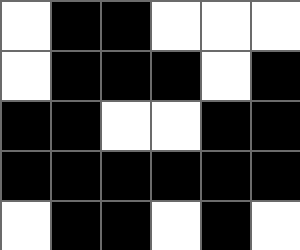[["white", "black", "black", "white", "white", "white"], ["white", "black", "black", "black", "white", "black"], ["black", "black", "white", "white", "black", "black"], ["black", "black", "black", "black", "black", "black"], ["white", "black", "black", "white", "black", "white"]]